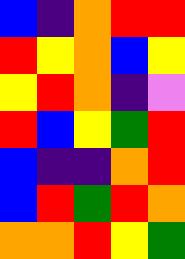[["blue", "indigo", "orange", "red", "red"], ["red", "yellow", "orange", "blue", "yellow"], ["yellow", "red", "orange", "indigo", "violet"], ["red", "blue", "yellow", "green", "red"], ["blue", "indigo", "indigo", "orange", "red"], ["blue", "red", "green", "red", "orange"], ["orange", "orange", "red", "yellow", "green"]]